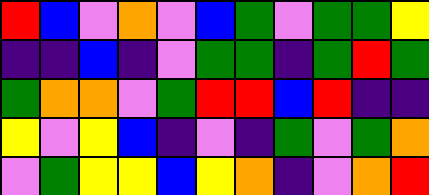[["red", "blue", "violet", "orange", "violet", "blue", "green", "violet", "green", "green", "yellow"], ["indigo", "indigo", "blue", "indigo", "violet", "green", "green", "indigo", "green", "red", "green"], ["green", "orange", "orange", "violet", "green", "red", "red", "blue", "red", "indigo", "indigo"], ["yellow", "violet", "yellow", "blue", "indigo", "violet", "indigo", "green", "violet", "green", "orange"], ["violet", "green", "yellow", "yellow", "blue", "yellow", "orange", "indigo", "violet", "orange", "red"]]